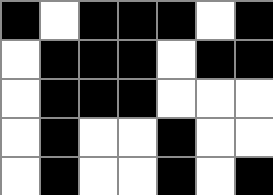[["black", "white", "black", "black", "black", "white", "black"], ["white", "black", "black", "black", "white", "black", "black"], ["white", "black", "black", "black", "white", "white", "white"], ["white", "black", "white", "white", "black", "white", "white"], ["white", "black", "white", "white", "black", "white", "black"]]